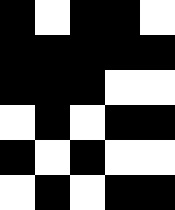[["black", "white", "black", "black", "white"], ["black", "black", "black", "black", "black"], ["black", "black", "black", "white", "white"], ["white", "black", "white", "black", "black"], ["black", "white", "black", "white", "white"], ["white", "black", "white", "black", "black"]]